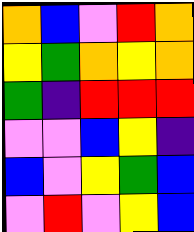[["orange", "blue", "violet", "red", "orange"], ["yellow", "green", "orange", "yellow", "orange"], ["green", "indigo", "red", "red", "red"], ["violet", "violet", "blue", "yellow", "indigo"], ["blue", "violet", "yellow", "green", "blue"], ["violet", "red", "violet", "yellow", "blue"]]